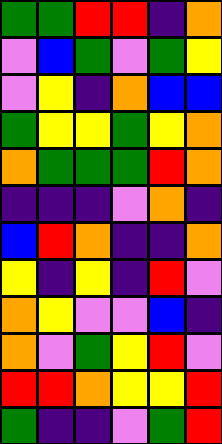[["green", "green", "red", "red", "indigo", "orange"], ["violet", "blue", "green", "violet", "green", "yellow"], ["violet", "yellow", "indigo", "orange", "blue", "blue"], ["green", "yellow", "yellow", "green", "yellow", "orange"], ["orange", "green", "green", "green", "red", "orange"], ["indigo", "indigo", "indigo", "violet", "orange", "indigo"], ["blue", "red", "orange", "indigo", "indigo", "orange"], ["yellow", "indigo", "yellow", "indigo", "red", "violet"], ["orange", "yellow", "violet", "violet", "blue", "indigo"], ["orange", "violet", "green", "yellow", "red", "violet"], ["red", "red", "orange", "yellow", "yellow", "red"], ["green", "indigo", "indigo", "violet", "green", "red"]]